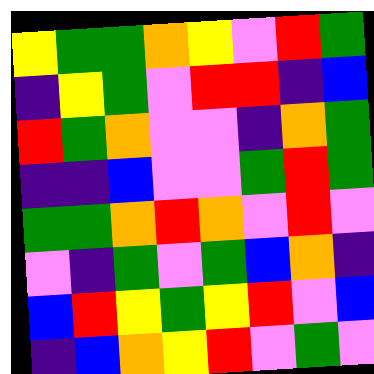[["yellow", "green", "green", "orange", "yellow", "violet", "red", "green"], ["indigo", "yellow", "green", "violet", "red", "red", "indigo", "blue"], ["red", "green", "orange", "violet", "violet", "indigo", "orange", "green"], ["indigo", "indigo", "blue", "violet", "violet", "green", "red", "green"], ["green", "green", "orange", "red", "orange", "violet", "red", "violet"], ["violet", "indigo", "green", "violet", "green", "blue", "orange", "indigo"], ["blue", "red", "yellow", "green", "yellow", "red", "violet", "blue"], ["indigo", "blue", "orange", "yellow", "red", "violet", "green", "violet"]]